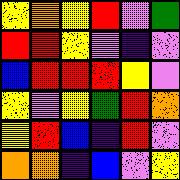[["yellow", "orange", "yellow", "red", "violet", "green"], ["red", "red", "yellow", "violet", "indigo", "violet"], ["blue", "red", "red", "red", "yellow", "violet"], ["yellow", "violet", "yellow", "green", "red", "orange"], ["yellow", "red", "blue", "indigo", "red", "violet"], ["orange", "orange", "indigo", "blue", "violet", "yellow"]]